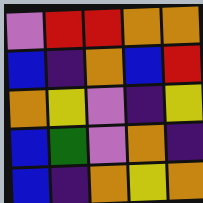[["violet", "red", "red", "orange", "orange"], ["blue", "indigo", "orange", "blue", "red"], ["orange", "yellow", "violet", "indigo", "yellow"], ["blue", "green", "violet", "orange", "indigo"], ["blue", "indigo", "orange", "yellow", "orange"]]